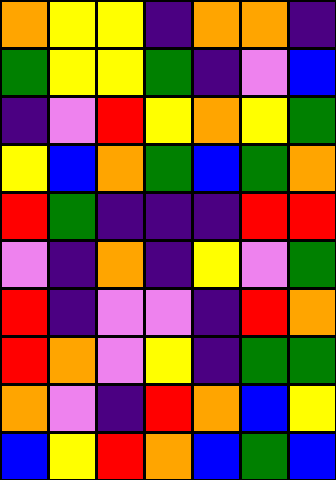[["orange", "yellow", "yellow", "indigo", "orange", "orange", "indigo"], ["green", "yellow", "yellow", "green", "indigo", "violet", "blue"], ["indigo", "violet", "red", "yellow", "orange", "yellow", "green"], ["yellow", "blue", "orange", "green", "blue", "green", "orange"], ["red", "green", "indigo", "indigo", "indigo", "red", "red"], ["violet", "indigo", "orange", "indigo", "yellow", "violet", "green"], ["red", "indigo", "violet", "violet", "indigo", "red", "orange"], ["red", "orange", "violet", "yellow", "indigo", "green", "green"], ["orange", "violet", "indigo", "red", "orange", "blue", "yellow"], ["blue", "yellow", "red", "orange", "blue", "green", "blue"]]